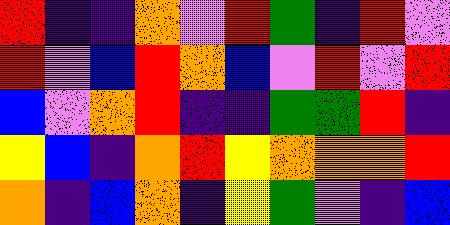[["red", "indigo", "indigo", "orange", "violet", "red", "green", "indigo", "red", "violet"], ["red", "violet", "blue", "red", "orange", "blue", "violet", "red", "violet", "red"], ["blue", "violet", "orange", "red", "indigo", "indigo", "green", "green", "red", "indigo"], ["yellow", "blue", "indigo", "orange", "red", "yellow", "orange", "orange", "orange", "red"], ["orange", "indigo", "blue", "orange", "indigo", "yellow", "green", "violet", "indigo", "blue"]]